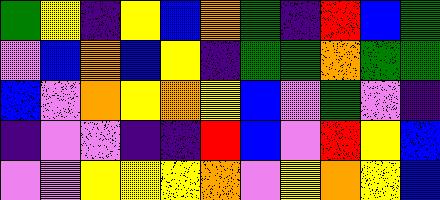[["green", "yellow", "indigo", "yellow", "blue", "orange", "green", "indigo", "red", "blue", "green"], ["violet", "blue", "orange", "blue", "yellow", "indigo", "green", "green", "orange", "green", "green"], ["blue", "violet", "orange", "yellow", "orange", "yellow", "blue", "violet", "green", "violet", "indigo"], ["indigo", "violet", "violet", "indigo", "indigo", "red", "blue", "violet", "red", "yellow", "blue"], ["violet", "violet", "yellow", "yellow", "yellow", "orange", "violet", "yellow", "orange", "yellow", "blue"]]